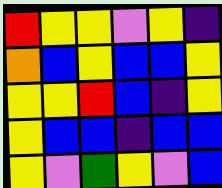[["red", "yellow", "yellow", "violet", "yellow", "indigo"], ["orange", "blue", "yellow", "blue", "blue", "yellow"], ["yellow", "yellow", "red", "blue", "indigo", "yellow"], ["yellow", "blue", "blue", "indigo", "blue", "blue"], ["yellow", "violet", "green", "yellow", "violet", "blue"]]